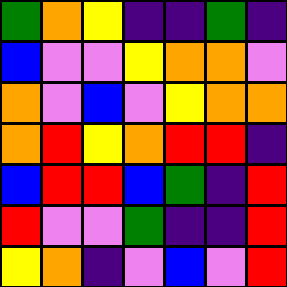[["green", "orange", "yellow", "indigo", "indigo", "green", "indigo"], ["blue", "violet", "violet", "yellow", "orange", "orange", "violet"], ["orange", "violet", "blue", "violet", "yellow", "orange", "orange"], ["orange", "red", "yellow", "orange", "red", "red", "indigo"], ["blue", "red", "red", "blue", "green", "indigo", "red"], ["red", "violet", "violet", "green", "indigo", "indigo", "red"], ["yellow", "orange", "indigo", "violet", "blue", "violet", "red"]]